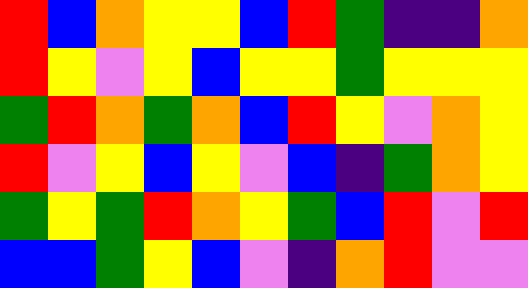[["red", "blue", "orange", "yellow", "yellow", "blue", "red", "green", "indigo", "indigo", "orange"], ["red", "yellow", "violet", "yellow", "blue", "yellow", "yellow", "green", "yellow", "yellow", "yellow"], ["green", "red", "orange", "green", "orange", "blue", "red", "yellow", "violet", "orange", "yellow"], ["red", "violet", "yellow", "blue", "yellow", "violet", "blue", "indigo", "green", "orange", "yellow"], ["green", "yellow", "green", "red", "orange", "yellow", "green", "blue", "red", "violet", "red"], ["blue", "blue", "green", "yellow", "blue", "violet", "indigo", "orange", "red", "violet", "violet"]]